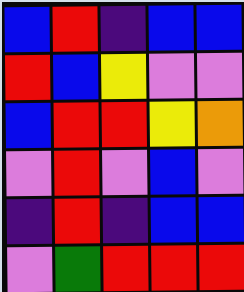[["blue", "red", "indigo", "blue", "blue"], ["red", "blue", "yellow", "violet", "violet"], ["blue", "red", "red", "yellow", "orange"], ["violet", "red", "violet", "blue", "violet"], ["indigo", "red", "indigo", "blue", "blue"], ["violet", "green", "red", "red", "red"]]